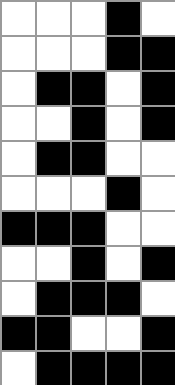[["white", "white", "white", "black", "white"], ["white", "white", "white", "black", "black"], ["white", "black", "black", "white", "black"], ["white", "white", "black", "white", "black"], ["white", "black", "black", "white", "white"], ["white", "white", "white", "black", "white"], ["black", "black", "black", "white", "white"], ["white", "white", "black", "white", "black"], ["white", "black", "black", "black", "white"], ["black", "black", "white", "white", "black"], ["white", "black", "black", "black", "black"]]